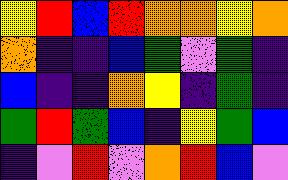[["yellow", "red", "blue", "red", "orange", "orange", "yellow", "orange"], ["orange", "indigo", "indigo", "blue", "green", "violet", "green", "indigo"], ["blue", "indigo", "indigo", "orange", "yellow", "indigo", "green", "indigo"], ["green", "red", "green", "blue", "indigo", "yellow", "green", "blue"], ["indigo", "violet", "red", "violet", "orange", "red", "blue", "violet"]]